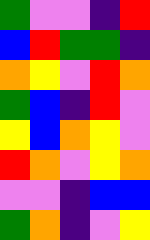[["green", "violet", "violet", "indigo", "red"], ["blue", "red", "green", "green", "indigo"], ["orange", "yellow", "violet", "red", "orange"], ["green", "blue", "indigo", "red", "violet"], ["yellow", "blue", "orange", "yellow", "violet"], ["red", "orange", "violet", "yellow", "orange"], ["violet", "violet", "indigo", "blue", "blue"], ["green", "orange", "indigo", "violet", "yellow"]]